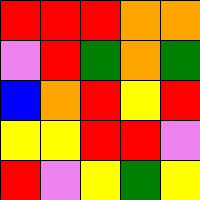[["red", "red", "red", "orange", "orange"], ["violet", "red", "green", "orange", "green"], ["blue", "orange", "red", "yellow", "red"], ["yellow", "yellow", "red", "red", "violet"], ["red", "violet", "yellow", "green", "yellow"]]